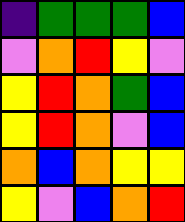[["indigo", "green", "green", "green", "blue"], ["violet", "orange", "red", "yellow", "violet"], ["yellow", "red", "orange", "green", "blue"], ["yellow", "red", "orange", "violet", "blue"], ["orange", "blue", "orange", "yellow", "yellow"], ["yellow", "violet", "blue", "orange", "red"]]